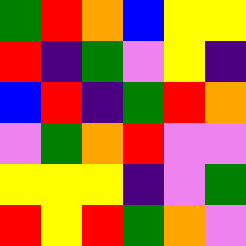[["green", "red", "orange", "blue", "yellow", "yellow"], ["red", "indigo", "green", "violet", "yellow", "indigo"], ["blue", "red", "indigo", "green", "red", "orange"], ["violet", "green", "orange", "red", "violet", "violet"], ["yellow", "yellow", "yellow", "indigo", "violet", "green"], ["red", "yellow", "red", "green", "orange", "violet"]]